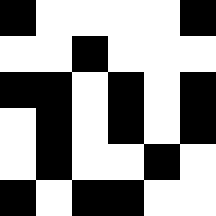[["black", "white", "white", "white", "white", "black"], ["white", "white", "black", "white", "white", "white"], ["black", "black", "white", "black", "white", "black"], ["white", "black", "white", "black", "white", "black"], ["white", "black", "white", "white", "black", "white"], ["black", "white", "black", "black", "white", "white"]]